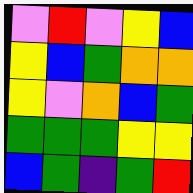[["violet", "red", "violet", "yellow", "blue"], ["yellow", "blue", "green", "orange", "orange"], ["yellow", "violet", "orange", "blue", "green"], ["green", "green", "green", "yellow", "yellow"], ["blue", "green", "indigo", "green", "red"]]